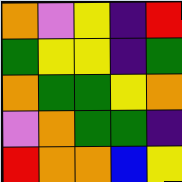[["orange", "violet", "yellow", "indigo", "red"], ["green", "yellow", "yellow", "indigo", "green"], ["orange", "green", "green", "yellow", "orange"], ["violet", "orange", "green", "green", "indigo"], ["red", "orange", "orange", "blue", "yellow"]]